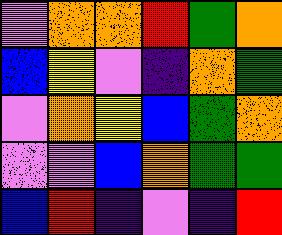[["violet", "orange", "orange", "red", "green", "orange"], ["blue", "yellow", "violet", "indigo", "orange", "green"], ["violet", "orange", "yellow", "blue", "green", "orange"], ["violet", "violet", "blue", "orange", "green", "green"], ["blue", "red", "indigo", "violet", "indigo", "red"]]